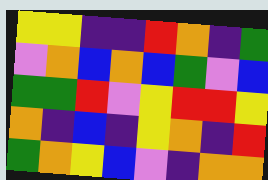[["yellow", "yellow", "indigo", "indigo", "red", "orange", "indigo", "green"], ["violet", "orange", "blue", "orange", "blue", "green", "violet", "blue"], ["green", "green", "red", "violet", "yellow", "red", "red", "yellow"], ["orange", "indigo", "blue", "indigo", "yellow", "orange", "indigo", "red"], ["green", "orange", "yellow", "blue", "violet", "indigo", "orange", "orange"]]